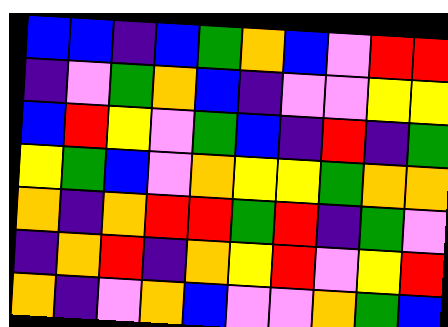[["blue", "blue", "indigo", "blue", "green", "orange", "blue", "violet", "red", "red"], ["indigo", "violet", "green", "orange", "blue", "indigo", "violet", "violet", "yellow", "yellow"], ["blue", "red", "yellow", "violet", "green", "blue", "indigo", "red", "indigo", "green"], ["yellow", "green", "blue", "violet", "orange", "yellow", "yellow", "green", "orange", "orange"], ["orange", "indigo", "orange", "red", "red", "green", "red", "indigo", "green", "violet"], ["indigo", "orange", "red", "indigo", "orange", "yellow", "red", "violet", "yellow", "red"], ["orange", "indigo", "violet", "orange", "blue", "violet", "violet", "orange", "green", "blue"]]